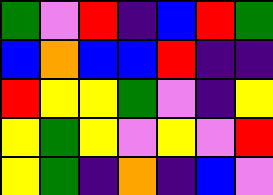[["green", "violet", "red", "indigo", "blue", "red", "green"], ["blue", "orange", "blue", "blue", "red", "indigo", "indigo"], ["red", "yellow", "yellow", "green", "violet", "indigo", "yellow"], ["yellow", "green", "yellow", "violet", "yellow", "violet", "red"], ["yellow", "green", "indigo", "orange", "indigo", "blue", "violet"]]